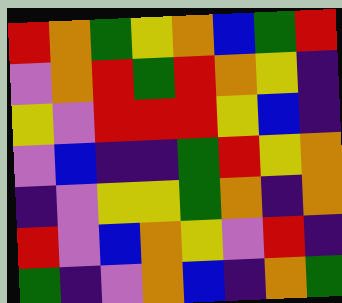[["red", "orange", "green", "yellow", "orange", "blue", "green", "red"], ["violet", "orange", "red", "green", "red", "orange", "yellow", "indigo"], ["yellow", "violet", "red", "red", "red", "yellow", "blue", "indigo"], ["violet", "blue", "indigo", "indigo", "green", "red", "yellow", "orange"], ["indigo", "violet", "yellow", "yellow", "green", "orange", "indigo", "orange"], ["red", "violet", "blue", "orange", "yellow", "violet", "red", "indigo"], ["green", "indigo", "violet", "orange", "blue", "indigo", "orange", "green"]]